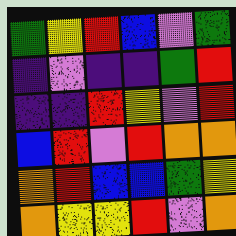[["green", "yellow", "red", "blue", "violet", "green"], ["indigo", "violet", "indigo", "indigo", "green", "red"], ["indigo", "indigo", "red", "yellow", "violet", "red"], ["blue", "red", "violet", "red", "orange", "orange"], ["orange", "red", "blue", "blue", "green", "yellow"], ["orange", "yellow", "yellow", "red", "violet", "orange"]]